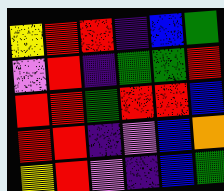[["yellow", "red", "red", "indigo", "blue", "green"], ["violet", "red", "indigo", "green", "green", "red"], ["red", "red", "green", "red", "red", "blue"], ["red", "red", "indigo", "violet", "blue", "orange"], ["yellow", "red", "violet", "indigo", "blue", "green"]]